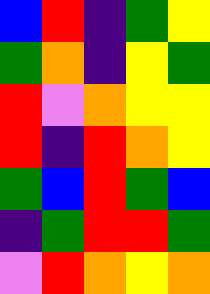[["blue", "red", "indigo", "green", "yellow"], ["green", "orange", "indigo", "yellow", "green"], ["red", "violet", "orange", "yellow", "yellow"], ["red", "indigo", "red", "orange", "yellow"], ["green", "blue", "red", "green", "blue"], ["indigo", "green", "red", "red", "green"], ["violet", "red", "orange", "yellow", "orange"]]